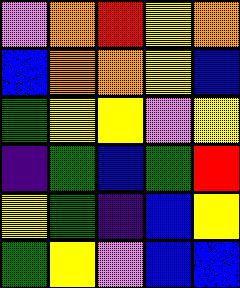[["violet", "orange", "red", "yellow", "orange"], ["blue", "orange", "orange", "yellow", "blue"], ["green", "yellow", "yellow", "violet", "yellow"], ["indigo", "green", "blue", "green", "red"], ["yellow", "green", "indigo", "blue", "yellow"], ["green", "yellow", "violet", "blue", "blue"]]